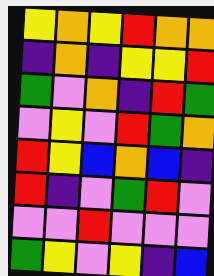[["yellow", "orange", "yellow", "red", "orange", "orange"], ["indigo", "orange", "indigo", "yellow", "yellow", "red"], ["green", "violet", "orange", "indigo", "red", "green"], ["violet", "yellow", "violet", "red", "green", "orange"], ["red", "yellow", "blue", "orange", "blue", "indigo"], ["red", "indigo", "violet", "green", "red", "violet"], ["violet", "violet", "red", "violet", "violet", "violet"], ["green", "yellow", "violet", "yellow", "indigo", "blue"]]